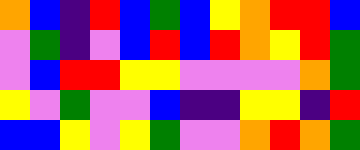[["orange", "blue", "indigo", "red", "blue", "green", "blue", "yellow", "orange", "red", "red", "blue"], ["violet", "green", "indigo", "violet", "blue", "red", "blue", "red", "orange", "yellow", "red", "green"], ["violet", "blue", "red", "red", "yellow", "yellow", "violet", "violet", "violet", "violet", "orange", "green"], ["yellow", "violet", "green", "violet", "violet", "blue", "indigo", "indigo", "yellow", "yellow", "indigo", "red"], ["blue", "blue", "yellow", "violet", "yellow", "green", "violet", "violet", "orange", "red", "orange", "green"]]